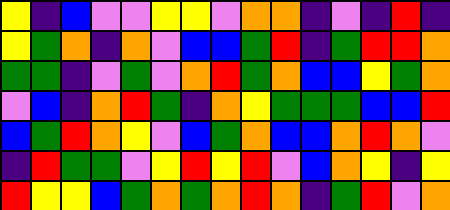[["yellow", "indigo", "blue", "violet", "violet", "yellow", "yellow", "violet", "orange", "orange", "indigo", "violet", "indigo", "red", "indigo"], ["yellow", "green", "orange", "indigo", "orange", "violet", "blue", "blue", "green", "red", "indigo", "green", "red", "red", "orange"], ["green", "green", "indigo", "violet", "green", "violet", "orange", "red", "green", "orange", "blue", "blue", "yellow", "green", "orange"], ["violet", "blue", "indigo", "orange", "red", "green", "indigo", "orange", "yellow", "green", "green", "green", "blue", "blue", "red"], ["blue", "green", "red", "orange", "yellow", "violet", "blue", "green", "orange", "blue", "blue", "orange", "red", "orange", "violet"], ["indigo", "red", "green", "green", "violet", "yellow", "red", "yellow", "red", "violet", "blue", "orange", "yellow", "indigo", "yellow"], ["red", "yellow", "yellow", "blue", "green", "orange", "green", "orange", "red", "orange", "indigo", "green", "red", "violet", "orange"]]